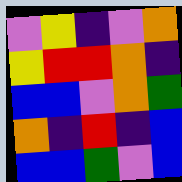[["violet", "yellow", "indigo", "violet", "orange"], ["yellow", "red", "red", "orange", "indigo"], ["blue", "blue", "violet", "orange", "green"], ["orange", "indigo", "red", "indigo", "blue"], ["blue", "blue", "green", "violet", "blue"]]